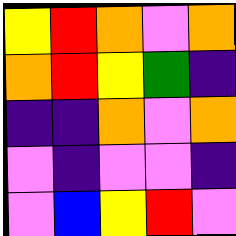[["yellow", "red", "orange", "violet", "orange"], ["orange", "red", "yellow", "green", "indigo"], ["indigo", "indigo", "orange", "violet", "orange"], ["violet", "indigo", "violet", "violet", "indigo"], ["violet", "blue", "yellow", "red", "violet"]]